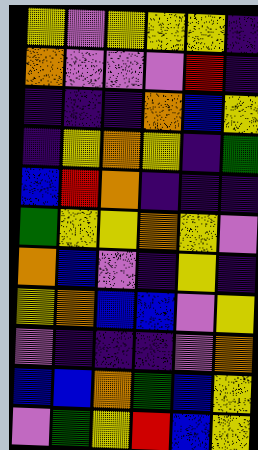[["yellow", "violet", "yellow", "yellow", "yellow", "indigo"], ["orange", "violet", "violet", "violet", "red", "indigo"], ["indigo", "indigo", "indigo", "orange", "blue", "yellow"], ["indigo", "yellow", "orange", "yellow", "indigo", "green"], ["blue", "red", "orange", "indigo", "indigo", "indigo"], ["green", "yellow", "yellow", "orange", "yellow", "violet"], ["orange", "blue", "violet", "indigo", "yellow", "indigo"], ["yellow", "orange", "blue", "blue", "violet", "yellow"], ["violet", "indigo", "indigo", "indigo", "violet", "orange"], ["blue", "blue", "orange", "green", "blue", "yellow"], ["violet", "green", "yellow", "red", "blue", "yellow"]]